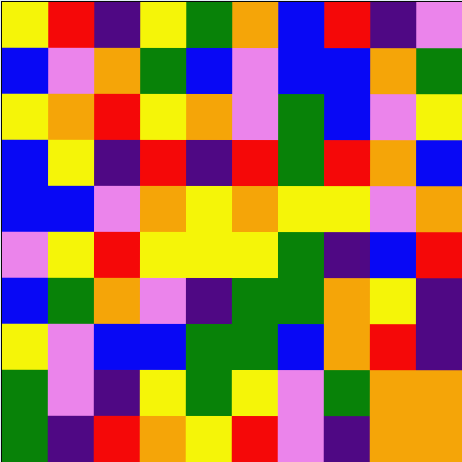[["yellow", "red", "indigo", "yellow", "green", "orange", "blue", "red", "indigo", "violet"], ["blue", "violet", "orange", "green", "blue", "violet", "blue", "blue", "orange", "green"], ["yellow", "orange", "red", "yellow", "orange", "violet", "green", "blue", "violet", "yellow"], ["blue", "yellow", "indigo", "red", "indigo", "red", "green", "red", "orange", "blue"], ["blue", "blue", "violet", "orange", "yellow", "orange", "yellow", "yellow", "violet", "orange"], ["violet", "yellow", "red", "yellow", "yellow", "yellow", "green", "indigo", "blue", "red"], ["blue", "green", "orange", "violet", "indigo", "green", "green", "orange", "yellow", "indigo"], ["yellow", "violet", "blue", "blue", "green", "green", "blue", "orange", "red", "indigo"], ["green", "violet", "indigo", "yellow", "green", "yellow", "violet", "green", "orange", "orange"], ["green", "indigo", "red", "orange", "yellow", "red", "violet", "indigo", "orange", "orange"]]